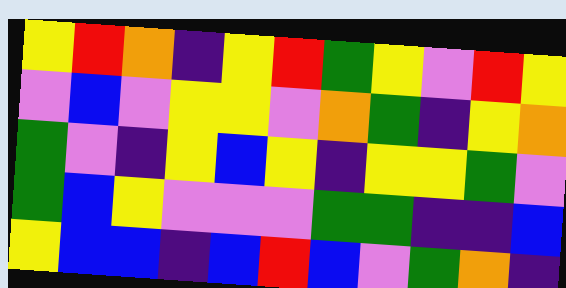[["yellow", "red", "orange", "indigo", "yellow", "red", "green", "yellow", "violet", "red", "yellow"], ["violet", "blue", "violet", "yellow", "yellow", "violet", "orange", "green", "indigo", "yellow", "orange"], ["green", "violet", "indigo", "yellow", "blue", "yellow", "indigo", "yellow", "yellow", "green", "violet"], ["green", "blue", "yellow", "violet", "violet", "violet", "green", "green", "indigo", "indigo", "blue"], ["yellow", "blue", "blue", "indigo", "blue", "red", "blue", "violet", "green", "orange", "indigo"]]